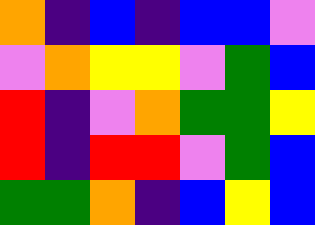[["orange", "indigo", "blue", "indigo", "blue", "blue", "violet"], ["violet", "orange", "yellow", "yellow", "violet", "green", "blue"], ["red", "indigo", "violet", "orange", "green", "green", "yellow"], ["red", "indigo", "red", "red", "violet", "green", "blue"], ["green", "green", "orange", "indigo", "blue", "yellow", "blue"]]